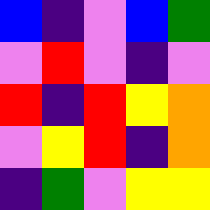[["blue", "indigo", "violet", "blue", "green"], ["violet", "red", "violet", "indigo", "violet"], ["red", "indigo", "red", "yellow", "orange"], ["violet", "yellow", "red", "indigo", "orange"], ["indigo", "green", "violet", "yellow", "yellow"]]